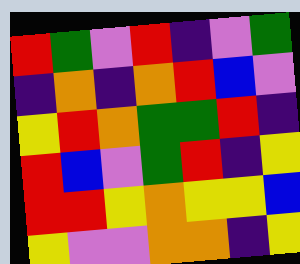[["red", "green", "violet", "red", "indigo", "violet", "green"], ["indigo", "orange", "indigo", "orange", "red", "blue", "violet"], ["yellow", "red", "orange", "green", "green", "red", "indigo"], ["red", "blue", "violet", "green", "red", "indigo", "yellow"], ["red", "red", "yellow", "orange", "yellow", "yellow", "blue"], ["yellow", "violet", "violet", "orange", "orange", "indigo", "yellow"]]